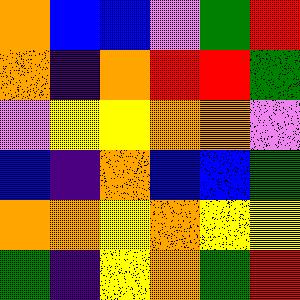[["orange", "blue", "blue", "violet", "green", "red"], ["orange", "indigo", "orange", "red", "red", "green"], ["violet", "yellow", "yellow", "orange", "orange", "violet"], ["blue", "indigo", "orange", "blue", "blue", "green"], ["orange", "orange", "yellow", "orange", "yellow", "yellow"], ["green", "indigo", "yellow", "orange", "green", "red"]]